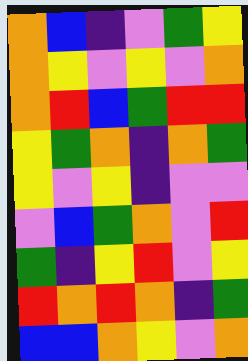[["orange", "blue", "indigo", "violet", "green", "yellow"], ["orange", "yellow", "violet", "yellow", "violet", "orange"], ["orange", "red", "blue", "green", "red", "red"], ["yellow", "green", "orange", "indigo", "orange", "green"], ["yellow", "violet", "yellow", "indigo", "violet", "violet"], ["violet", "blue", "green", "orange", "violet", "red"], ["green", "indigo", "yellow", "red", "violet", "yellow"], ["red", "orange", "red", "orange", "indigo", "green"], ["blue", "blue", "orange", "yellow", "violet", "orange"]]